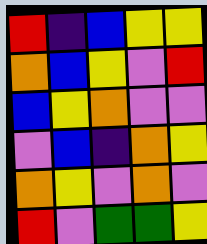[["red", "indigo", "blue", "yellow", "yellow"], ["orange", "blue", "yellow", "violet", "red"], ["blue", "yellow", "orange", "violet", "violet"], ["violet", "blue", "indigo", "orange", "yellow"], ["orange", "yellow", "violet", "orange", "violet"], ["red", "violet", "green", "green", "yellow"]]